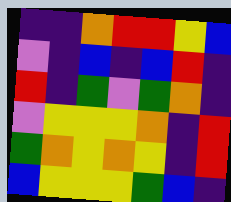[["indigo", "indigo", "orange", "red", "red", "yellow", "blue"], ["violet", "indigo", "blue", "indigo", "blue", "red", "indigo"], ["red", "indigo", "green", "violet", "green", "orange", "indigo"], ["violet", "yellow", "yellow", "yellow", "orange", "indigo", "red"], ["green", "orange", "yellow", "orange", "yellow", "indigo", "red"], ["blue", "yellow", "yellow", "yellow", "green", "blue", "indigo"]]